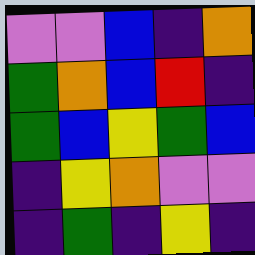[["violet", "violet", "blue", "indigo", "orange"], ["green", "orange", "blue", "red", "indigo"], ["green", "blue", "yellow", "green", "blue"], ["indigo", "yellow", "orange", "violet", "violet"], ["indigo", "green", "indigo", "yellow", "indigo"]]